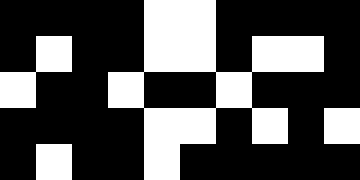[["black", "black", "black", "black", "white", "white", "black", "black", "black", "black"], ["black", "white", "black", "black", "white", "white", "black", "white", "white", "black"], ["white", "black", "black", "white", "black", "black", "white", "black", "black", "black"], ["black", "black", "black", "black", "white", "white", "black", "white", "black", "white"], ["black", "white", "black", "black", "white", "black", "black", "black", "black", "black"]]